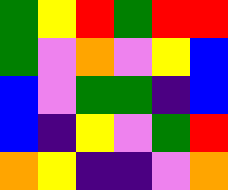[["green", "yellow", "red", "green", "red", "red"], ["green", "violet", "orange", "violet", "yellow", "blue"], ["blue", "violet", "green", "green", "indigo", "blue"], ["blue", "indigo", "yellow", "violet", "green", "red"], ["orange", "yellow", "indigo", "indigo", "violet", "orange"]]